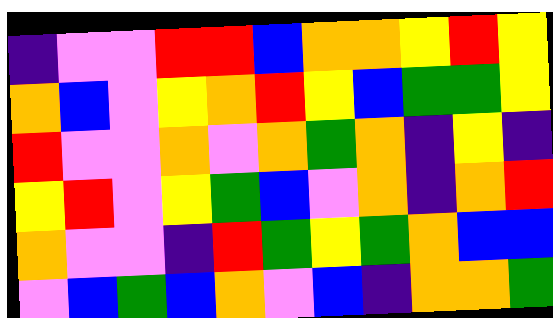[["indigo", "violet", "violet", "red", "red", "blue", "orange", "orange", "yellow", "red", "yellow"], ["orange", "blue", "violet", "yellow", "orange", "red", "yellow", "blue", "green", "green", "yellow"], ["red", "violet", "violet", "orange", "violet", "orange", "green", "orange", "indigo", "yellow", "indigo"], ["yellow", "red", "violet", "yellow", "green", "blue", "violet", "orange", "indigo", "orange", "red"], ["orange", "violet", "violet", "indigo", "red", "green", "yellow", "green", "orange", "blue", "blue"], ["violet", "blue", "green", "blue", "orange", "violet", "blue", "indigo", "orange", "orange", "green"]]